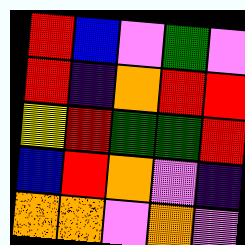[["red", "blue", "violet", "green", "violet"], ["red", "indigo", "orange", "red", "red"], ["yellow", "red", "green", "green", "red"], ["blue", "red", "orange", "violet", "indigo"], ["orange", "orange", "violet", "orange", "violet"]]